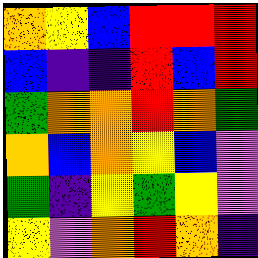[["orange", "yellow", "blue", "red", "red", "red"], ["blue", "indigo", "indigo", "red", "blue", "red"], ["green", "orange", "orange", "red", "orange", "green"], ["orange", "blue", "orange", "yellow", "blue", "violet"], ["green", "indigo", "yellow", "green", "yellow", "violet"], ["yellow", "violet", "orange", "red", "orange", "indigo"]]